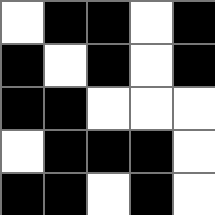[["white", "black", "black", "white", "black"], ["black", "white", "black", "white", "black"], ["black", "black", "white", "white", "white"], ["white", "black", "black", "black", "white"], ["black", "black", "white", "black", "white"]]